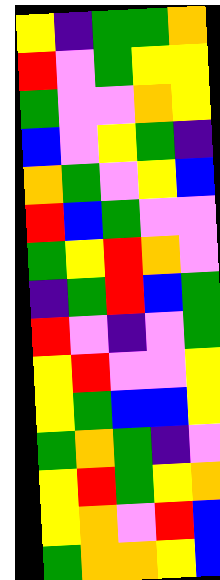[["yellow", "indigo", "green", "green", "orange"], ["red", "violet", "green", "yellow", "yellow"], ["green", "violet", "violet", "orange", "yellow"], ["blue", "violet", "yellow", "green", "indigo"], ["orange", "green", "violet", "yellow", "blue"], ["red", "blue", "green", "violet", "violet"], ["green", "yellow", "red", "orange", "violet"], ["indigo", "green", "red", "blue", "green"], ["red", "violet", "indigo", "violet", "green"], ["yellow", "red", "violet", "violet", "yellow"], ["yellow", "green", "blue", "blue", "yellow"], ["green", "orange", "green", "indigo", "violet"], ["yellow", "red", "green", "yellow", "orange"], ["yellow", "orange", "violet", "red", "blue"], ["green", "orange", "orange", "yellow", "blue"]]